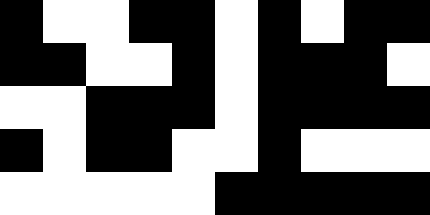[["black", "white", "white", "black", "black", "white", "black", "white", "black", "black"], ["black", "black", "white", "white", "black", "white", "black", "black", "black", "white"], ["white", "white", "black", "black", "black", "white", "black", "black", "black", "black"], ["black", "white", "black", "black", "white", "white", "black", "white", "white", "white"], ["white", "white", "white", "white", "white", "black", "black", "black", "black", "black"]]